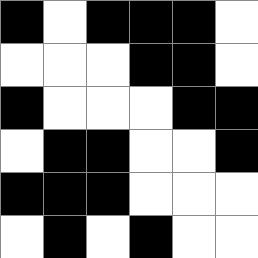[["black", "white", "black", "black", "black", "white"], ["white", "white", "white", "black", "black", "white"], ["black", "white", "white", "white", "black", "black"], ["white", "black", "black", "white", "white", "black"], ["black", "black", "black", "white", "white", "white"], ["white", "black", "white", "black", "white", "white"]]